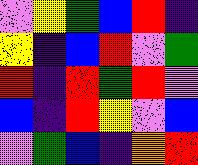[["violet", "yellow", "green", "blue", "red", "indigo"], ["yellow", "indigo", "blue", "red", "violet", "green"], ["red", "indigo", "red", "green", "red", "violet"], ["blue", "indigo", "red", "yellow", "violet", "blue"], ["violet", "green", "blue", "indigo", "orange", "red"]]